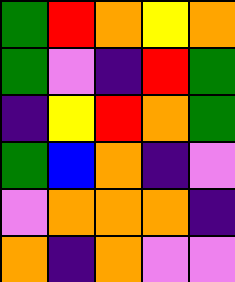[["green", "red", "orange", "yellow", "orange"], ["green", "violet", "indigo", "red", "green"], ["indigo", "yellow", "red", "orange", "green"], ["green", "blue", "orange", "indigo", "violet"], ["violet", "orange", "orange", "orange", "indigo"], ["orange", "indigo", "orange", "violet", "violet"]]